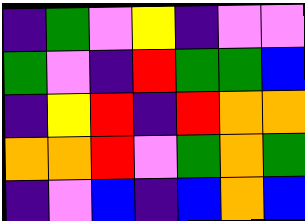[["indigo", "green", "violet", "yellow", "indigo", "violet", "violet"], ["green", "violet", "indigo", "red", "green", "green", "blue"], ["indigo", "yellow", "red", "indigo", "red", "orange", "orange"], ["orange", "orange", "red", "violet", "green", "orange", "green"], ["indigo", "violet", "blue", "indigo", "blue", "orange", "blue"]]